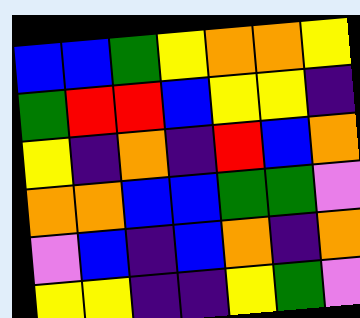[["blue", "blue", "green", "yellow", "orange", "orange", "yellow"], ["green", "red", "red", "blue", "yellow", "yellow", "indigo"], ["yellow", "indigo", "orange", "indigo", "red", "blue", "orange"], ["orange", "orange", "blue", "blue", "green", "green", "violet"], ["violet", "blue", "indigo", "blue", "orange", "indigo", "orange"], ["yellow", "yellow", "indigo", "indigo", "yellow", "green", "violet"]]